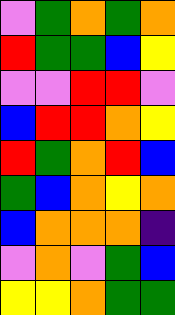[["violet", "green", "orange", "green", "orange"], ["red", "green", "green", "blue", "yellow"], ["violet", "violet", "red", "red", "violet"], ["blue", "red", "red", "orange", "yellow"], ["red", "green", "orange", "red", "blue"], ["green", "blue", "orange", "yellow", "orange"], ["blue", "orange", "orange", "orange", "indigo"], ["violet", "orange", "violet", "green", "blue"], ["yellow", "yellow", "orange", "green", "green"]]